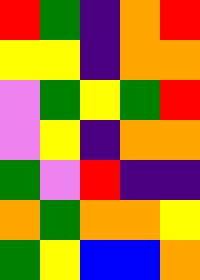[["red", "green", "indigo", "orange", "red"], ["yellow", "yellow", "indigo", "orange", "orange"], ["violet", "green", "yellow", "green", "red"], ["violet", "yellow", "indigo", "orange", "orange"], ["green", "violet", "red", "indigo", "indigo"], ["orange", "green", "orange", "orange", "yellow"], ["green", "yellow", "blue", "blue", "orange"]]